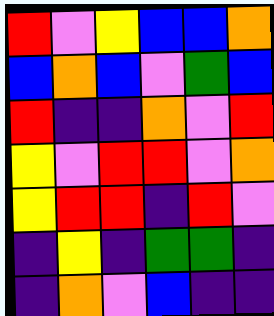[["red", "violet", "yellow", "blue", "blue", "orange"], ["blue", "orange", "blue", "violet", "green", "blue"], ["red", "indigo", "indigo", "orange", "violet", "red"], ["yellow", "violet", "red", "red", "violet", "orange"], ["yellow", "red", "red", "indigo", "red", "violet"], ["indigo", "yellow", "indigo", "green", "green", "indigo"], ["indigo", "orange", "violet", "blue", "indigo", "indigo"]]